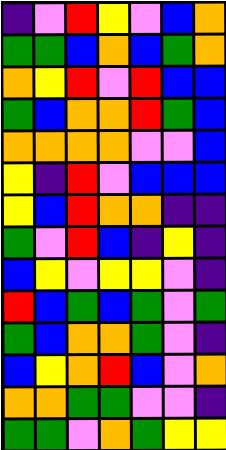[["indigo", "violet", "red", "yellow", "violet", "blue", "orange"], ["green", "green", "blue", "orange", "blue", "green", "orange"], ["orange", "yellow", "red", "violet", "red", "blue", "blue"], ["green", "blue", "orange", "orange", "red", "green", "blue"], ["orange", "orange", "orange", "orange", "violet", "violet", "blue"], ["yellow", "indigo", "red", "violet", "blue", "blue", "blue"], ["yellow", "blue", "red", "orange", "orange", "indigo", "indigo"], ["green", "violet", "red", "blue", "indigo", "yellow", "indigo"], ["blue", "yellow", "violet", "yellow", "yellow", "violet", "indigo"], ["red", "blue", "green", "blue", "green", "violet", "green"], ["green", "blue", "orange", "orange", "green", "violet", "indigo"], ["blue", "yellow", "orange", "red", "blue", "violet", "orange"], ["orange", "orange", "green", "green", "violet", "violet", "indigo"], ["green", "green", "violet", "orange", "green", "yellow", "yellow"]]